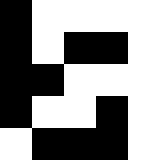[["black", "white", "white", "white", "white"], ["black", "white", "black", "black", "white"], ["black", "black", "white", "white", "white"], ["black", "white", "white", "black", "white"], ["white", "black", "black", "black", "white"]]